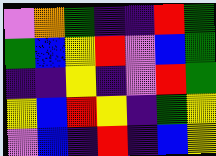[["violet", "orange", "green", "indigo", "indigo", "red", "green"], ["green", "blue", "yellow", "red", "violet", "blue", "green"], ["indigo", "indigo", "yellow", "indigo", "violet", "red", "green"], ["yellow", "blue", "red", "yellow", "indigo", "green", "yellow"], ["violet", "blue", "indigo", "red", "indigo", "blue", "yellow"]]